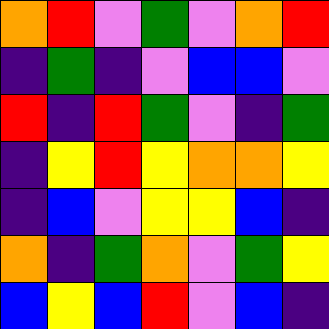[["orange", "red", "violet", "green", "violet", "orange", "red"], ["indigo", "green", "indigo", "violet", "blue", "blue", "violet"], ["red", "indigo", "red", "green", "violet", "indigo", "green"], ["indigo", "yellow", "red", "yellow", "orange", "orange", "yellow"], ["indigo", "blue", "violet", "yellow", "yellow", "blue", "indigo"], ["orange", "indigo", "green", "orange", "violet", "green", "yellow"], ["blue", "yellow", "blue", "red", "violet", "blue", "indigo"]]